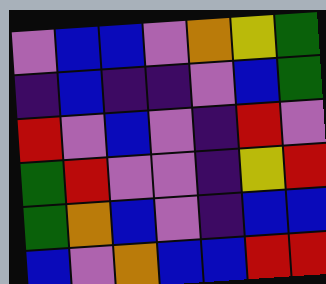[["violet", "blue", "blue", "violet", "orange", "yellow", "green"], ["indigo", "blue", "indigo", "indigo", "violet", "blue", "green"], ["red", "violet", "blue", "violet", "indigo", "red", "violet"], ["green", "red", "violet", "violet", "indigo", "yellow", "red"], ["green", "orange", "blue", "violet", "indigo", "blue", "blue"], ["blue", "violet", "orange", "blue", "blue", "red", "red"]]